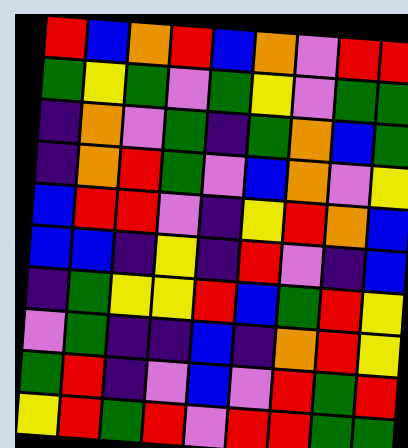[["red", "blue", "orange", "red", "blue", "orange", "violet", "red", "red"], ["green", "yellow", "green", "violet", "green", "yellow", "violet", "green", "green"], ["indigo", "orange", "violet", "green", "indigo", "green", "orange", "blue", "green"], ["indigo", "orange", "red", "green", "violet", "blue", "orange", "violet", "yellow"], ["blue", "red", "red", "violet", "indigo", "yellow", "red", "orange", "blue"], ["blue", "blue", "indigo", "yellow", "indigo", "red", "violet", "indigo", "blue"], ["indigo", "green", "yellow", "yellow", "red", "blue", "green", "red", "yellow"], ["violet", "green", "indigo", "indigo", "blue", "indigo", "orange", "red", "yellow"], ["green", "red", "indigo", "violet", "blue", "violet", "red", "green", "red"], ["yellow", "red", "green", "red", "violet", "red", "red", "green", "green"]]